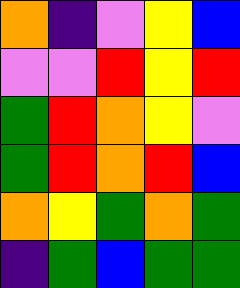[["orange", "indigo", "violet", "yellow", "blue"], ["violet", "violet", "red", "yellow", "red"], ["green", "red", "orange", "yellow", "violet"], ["green", "red", "orange", "red", "blue"], ["orange", "yellow", "green", "orange", "green"], ["indigo", "green", "blue", "green", "green"]]